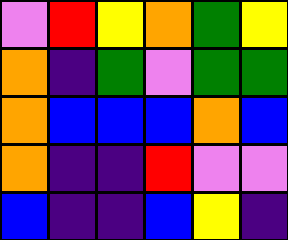[["violet", "red", "yellow", "orange", "green", "yellow"], ["orange", "indigo", "green", "violet", "green", "green"], ["orange", "blue", "blue", "blue", "orange", "blue"], ["orange", "indigo", "indigo", "red", "violet", "violet"], ["blue", "indigo", "indigo", "blue", "yellow", "indigo"]]